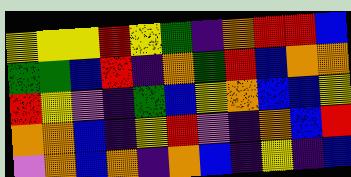[["yellow", "yellow", "yellow", "red", "yellow", "green", "indigo", "orange", "red", "red", "blue"], ["green", "green", "blue", "red", "indigo", "orange", "green", "red", "blue", "orange", "orange"], ["red", "yellow", "violet", "indigo", "green", "blue", "yellow", "orange", "blue", "blue", "yellow"], ["orange", "orange", "blue", "indigo", "yellow", "red", "violet", "indigo", "orange", "blue", "red"], ["violet", "orange", "blue", "orange", "indigo", "orange", "blue", "indigo", "yellow", "indigo", "blue"]]